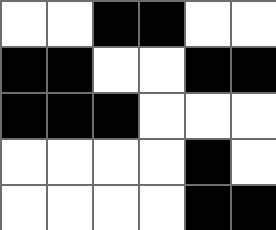[["white", "white", "black", "black", "white", "white"], ["black", "black", "white", "white", "black", "black"], ["black", "black", "black", "white", "white", "white"], ["white", "white", "white", "white", "black", "white"], ["white", "white", "white", "white", "black", "black"]]